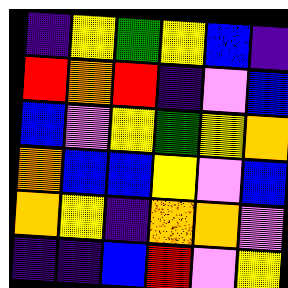[["indigo", "yellow", "green", "yellow", "blue", "indigo"], ["red", "orange", "red", "indigo", "violet", "blue"], ["blue", "violet", "yellow", "green", "yellow", "orange"], ["orange", "blue", "blue", "yellow", "violet", "blue"], ["orange", "yellow", "indigo", "orange", "orange", "violet"], ["indigo", "indigo", "blue", "red", "violet", "yellow"]]